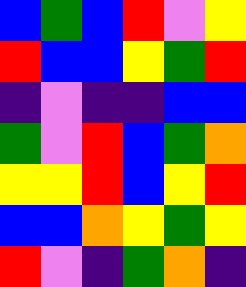[["blue", "green", "blue", "red", "violet", "yellow"], ["red", "blue", "blue", "yellow", "green", "red"], ["indigo", "violet", "indigo", "indigo", "blue", "blue"], ["green", "violet", "red", "blue", "green", "orange"], ["yellow", "yellow", "red", "blue", "yellow", "red"], ["blue", "blue", "orange", "yellow", "green", "yellow"], ["red", "violet", "indigo", "green", "orange", "indigo"]]